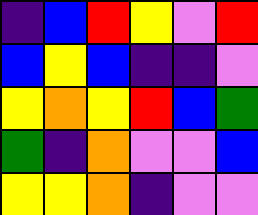[["indigo", "blue", "red", "yellow", "violet", "red"], ["blue", "yellow", "blue", "indigo", "indigo", "violet"], ["yellow", "orange", "yellow", "red", "blue", "green"], ["green", "indigo", "orange", "violet", "violet", "blue"], ["yellow", "yellow", "orange", "indigo", "violet", "violet"]]